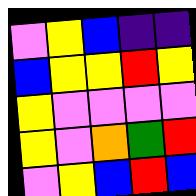[["violet", "yellow", "blue", "indigo", "indigo"], ["blue", "yellow", "yellow", "red", "yellow"], ["yellow", "violet", "violet", "violet", "violet"], ["yellow", "violet", "orange", "green", "red"], ["violet", "yellow", "blue", "red", "blue"]]